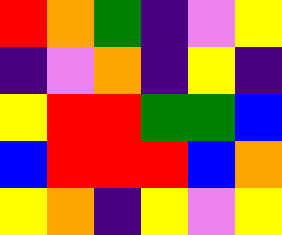[["red", "orange", "green", "indigo", "violet", "yellow"], ["indigo", "violet", "orange", "indigo", "yellow", "indigo"], ["yellow", "red", "red", "green", "green", "blue"], ["blue", "red", "red", "red", "blue", "orange"], ["yellow", "orange", "indigo", "yellow", "violet", "yellow"]]